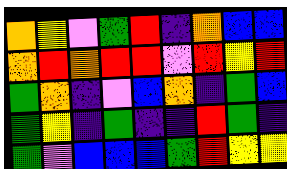[["orange", "yellow", "violet", "green", "red", "indigo", "orange", "blue", "blue"], ["orange", "red", "orange", "red", "red", "violet", "red", "yellow", "red"], ["green", "orange", "indigo", "violet", "blue", "orange", "indigo", "green", "blue"], ["green", "yellow", "indigo", "green", "indigo", "indigo", "red", "green", "indigo"], ["green", "violet", "blue", "blue", "blue", "green", "red", "yellow", "yellow"]]